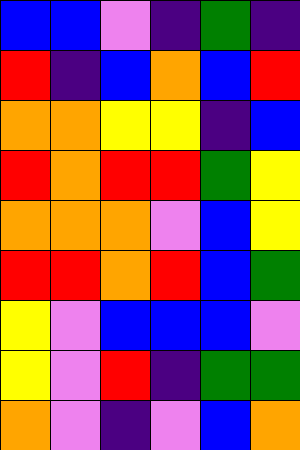[["blue", "blue", "violet", "indigo", "green", "indigo"], ["red", "indigo", "blue", "orange", "blue", "red"], ["orange", "orange", "yellow", "yellow", "indigo", "blue"], ["red", "orange", "red", "red", "green", "yellow"], ["orange", "orange", "orange", "violet", "blue", "yellow"], ["red", "red", "orange", "red", "blue", "green"], ["yellow", "violet", "blue", "blue", "blue", "violet"], ["yellow", "violet", "red", "indigo", "green", "green"], ["orange", "violet", "indigo", "violet", "blue", "orange"]]